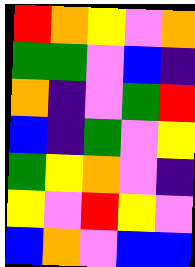[["red", "orange", "yellow", "violet", "orange"], ["green", "green", "violet", "blue", "indigo"], ["orange", "indigo", "violet", "green", "red"], ["blue", "indigo", "green", "violet", "yellow"], ["green", "yellow", "orange", "violet", "indigo"], ["yellow", "violet", "red", "yellow", "violet"], ["blue", "orange", "violet", "blue", "blue"]]